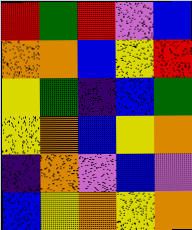[["red", "green", "red", "violet", "blue"], ["orange", "orange", "blue", "yellow", "red"], ["yellow", "green", "indigo", "blue", "green"], ["yellow", "orange", "blue", "yellow", "orange"], ["indigo", "orange", "violet", "blue", "violet"], ["blue", "yellow", "orange", "yellow", "orange"]]